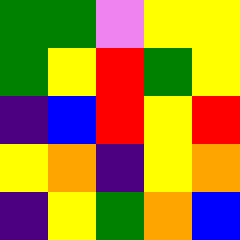[["green", "green", "violet", "yellow", "yellow"], ["green", "yellow", "red", "green", "yellow"], ["indigo", "blue", "red", "yellow", "red"], ["yellow", "orange", "indigo", "yellow", "orange"], ["indigo", "yellow", "green", "orange", "blue"]]